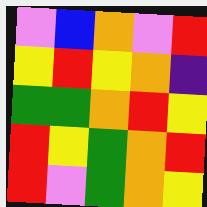[["violet", "blue", "orange", "violet", "red"], ["yellow", "red", "yellow", "orange", "indigo"], ["green", "green", "orange", "red", "yellow"], ["red", "yellow", "green", "orange", "red"], ["red", "violet", "green", "orange", "yellow"]]